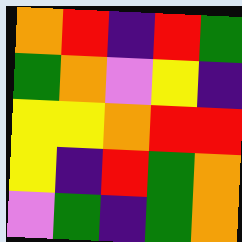[["orange", "red", "indigo", "red", "green"], ["green", "orange", "violet", "yellow", "indigo"], ["yellow", "yellow", "orange", "red", "red"], ["yellow", "indigo", "red", "green", "orange"], ["violet", "green", "indigo", "green", "orange"]]